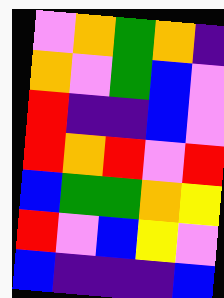[["violet", "orange", "green", "orange", "indigo"], ["orange", "violet", "green", "blue", "violet"], ["red", "indigo", "indigo", "blue", "violet"], ["red", "orange", "red", "violet", "red"], ["blue", "green", "green", "orange", "yellow"], ["red", "violet", "blue", "yellow", "violet"], ["blue", "indigo", "indigo", "indigo", "blue"]]